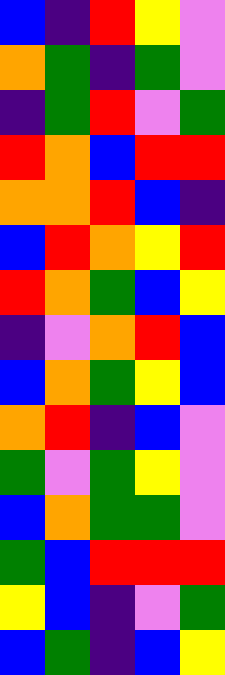[["blue", "indigo", "red", "yellow", "violet"], ["orange", "green", "indigo", "green", "violet"], ["indigo", "green", "red", "violet", "green"], ["red", "orange", "blue", "red", "red"], ["orange", "orange", "red", "blue", "indigo"], ["blue", "red", "orange", "yellow", "red"], ["red", "orange", "green", "blue", "yellow"], ["indigo", "violet", "orange", "red", "blue"], ["blue", "orange", "green", "yellow", "blue"], ["orange", "red", "indigo", "blue", "violet"], ["green", "violet", "green", "yellow", "violet"], ["blue", "orange", "green", "green", "violet"], ["green", "blue", "red", "red", "red"], ["yellow", "blue", "indigo", "violet", "green"], ["blue", "green", "indigo", "blue", "yellow"]]